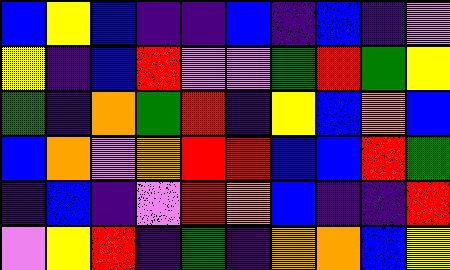[["blue", "yellow", "blue", "indigo", "indigo", "blue", "indigo", "blue", "indigo", "violet"], ["yellow", "indigo", "blue", "red", "violet", "violet", "green", "red", "green", "yellow"], ["green", "indigo", "orange", "green", "red", "indigo", "yellow", "blue", "orange", "blue"], ["blue", "orange", "violet", "orange", "red", "red", "blue", "blue", "red", "green"], ["indigo", "blue", "indigo", "violet", "red", "orange", "blue", "indigo", "indigo", "red"], ["violet", "yellow", "red", "indigo", "green", "indigo", "orange", "orange", "blue", "yellow"]]